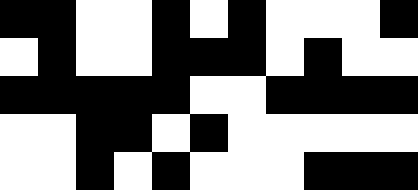[["black", "black", "white", "white", "black", "white", "black", "white", "white", "white", "black"], ["white", "black", "white", "white", "black", "black", "black", "white", "black", "white", "white"], ["black", "black", "black", "black", "black", "white", "white", "black", "black", "black", "black"], ["white", "white", "black", "black", "white", "black", "white", "white", "white", "white", "white"], ["white", "white", "black", "white", "black", "white", "white", "white", "black", "black", "black"]]